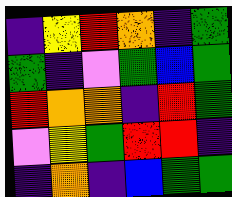[["indigo", "yellow", "red", "orange", "indigo", "green"], ["green", "indigo", "violet", "green", "blue", "green"], ["red", "orange", "orange", "indigo", "red", "green"], ["violet", "yellow", "green", "red", "red", "indigo"], ["indigo", "orange", "indigo", "blue", "green", "green"]]